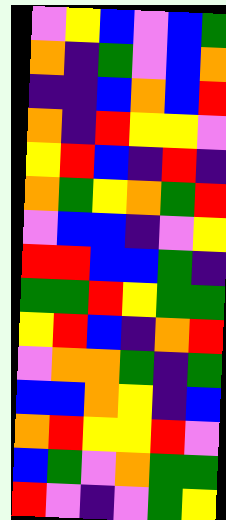[["violet", "yellow", "blue", "violet", "blue", "green"], ["orange", "indigo", "green", "violet", "blue", "orange"], ["indigo", "indigo", "blue", "orange", "blue", "red"], ["orange", "indigo", "red", "yellow", "yellow", "violet"], ["yellow", "red", "blue", "indigo", "red", "indigo"], ["orange", "green", "yellow", "orange", "green", "red"], ["violet", "blue", "blue", "indigo", "violet", "yellow"], ["red", "red", "blue", "blue", "green", "indigo"], ["green", "green", "red", "yellow", "green", "green"], ["yellow", "red", "blue", "indigo", "orange", "red"], ["violet", "orange", "orange", "green", "indigo", "green"], ["blue", "blue", "orange", "yellow", "indigo", "blue"], ["orange", "red", "yellow", "yellow", "red", "violet"], ["blue", "green", "violet", "orange", "green", "green"], ["red", "violet", "indigo", "violet", "green", "yellow"]]